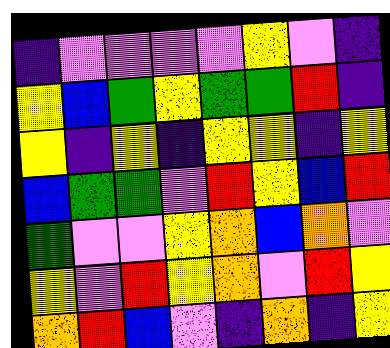[["indigo", "violet", "violet", "violet", "violet", "yellow", "violet", "indigo"], ["yellow", "blue", "green", "yellow", "green", "green", "red", "indigo"], ["yellow", "indigo", "yellow", "indigo", "yellow", "yellow", "indigo", "yellow"], ["blue", "green", "green", "violet", "red", "yellow", "blue", "red"], ["green", "violet", "violet", "yellow", "orange", "blue", "orange", "violet"], ["yellow", "violet", "red", "yellow", "orange", "violet", "red", "yellow"], ["orange", "red", "blue", "violet", "indigo", "orange", "indigo", "yellow"]]